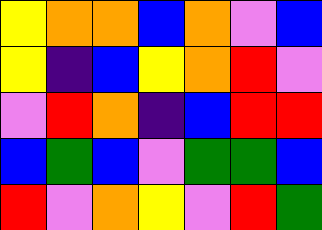[["yellow", "orange", "orange", "blue", "orange", "violet", "blue"], ["yellow", "indigo", "blue", "yellow", "orange", "red", "violet"], ["violet", "red", "orange", "indigo", "blue", "red", "red"], ["blue", "green", "blue", "violet", "green", "green", "blue"], ["red", "violet", "orange", "yellow", "violet", "red", "green"]]